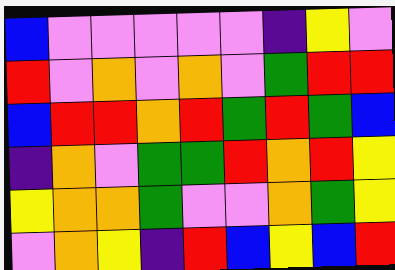[["blue", "violet", "violet", "violet", "violet", "violet", "indigo", "yellow", "violet"], ["red", "violet", "orange", "violet", "orange", "violet", "green", "red", "red"], ["blue", "red", "red", "orange", "red", "green", "red", "green", "blue"], ["indigo", "orange", "violet", "green", "green", "red", "orange", "red", "yellow"], ["yellow", "orange", "orange", "green", "violet", "violet", "orange", "green", "yellow"], ["violet", "orange", "yellow", "indigo", "red", "blue", "yellow", "blue", "red"]]